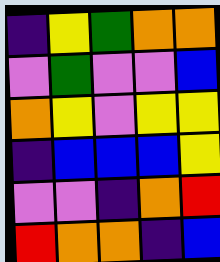[["indigo", "yellow", "green", "orange", "orange"], ["violet", "green", "violet", "violet", "blue"], ["orange", "yellow", "violet", "yellow", "yellow"], ["indigo", "blue", "blue", "blue", "yellow"], ["violet", "violet", "indigo", "orange", "red"], ["red", "orange", "orange", "indigo", "blue"]]